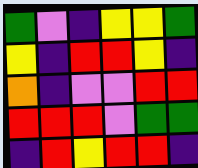[["green", "violet", "indigo", "yellow", "yellow", "green"], ["yellow", "indigo", "red", "red", "yellow", "indigo"], ["orange", "indigo", "violet", "violet", "red", "red"], ["red", "red", "red", "violet", "green", "green"], ["indigo", "red", "yellow", "red", "red", "indigo"]]